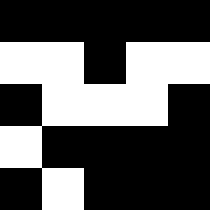[["black", "black", "black", "black", "black"], ["white", "white", "black", "white", "white"], ["black", "white", "white", "white", "black"], ["white", "black", "black", "black", "black"], ["black", "white", "black", "black", "black"]]